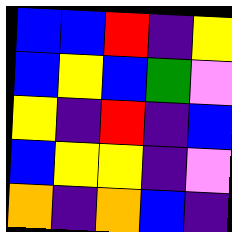[["blue", "blue", "red", "indigo", "yellow"], ["blue", "yellow", "blue", "green", "violet"], ["yellow", "indigo", "red", "indigo", "blue"], ["blue", "yellow", "yellow", "indigo", "violet"], ["orange", "indigo", "orange", "blue", "indigo"]]